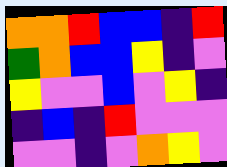[["orange", "orange", "red", "blue", "blue", "indigo", "red"], ["green", "orange", "blue", "blue", "yellow", "indigo", "violet"], ["yellow", "violet", "violet", "blue", "violet", "yellow", "indigo"], ["indigo", "blue", "indigo", "red", "violet", "violet", "violet"], ["violet", "violet", "indigo", "violet", "orange", "yellow", "violet"]]